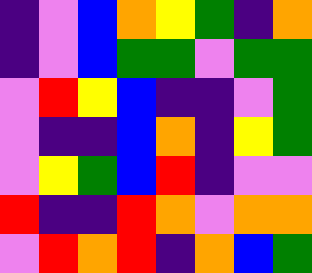[["indigo", "violet", "blue", "orange", "yellow", "green", "indigo", "orange"], ["indigo", "violet", "blue", "green", "green", "violet", "green", "green"], ["violet", "red", "yellow", "blue", "indigo", "indigo", "violet", "green"], ["violet", "indigo", "indigo", "blue", "orange", "indigo", "yellow", "green"], ["violet", "yellow", "green", "blue", "red", "indigo", "violet", "violet"], ["red", "indigo", "indigo", "red", "orange", "violet", "orange", "orange"], ["violet", "red", "orange", "red", "indigo", "orange", "blue", "green"]]